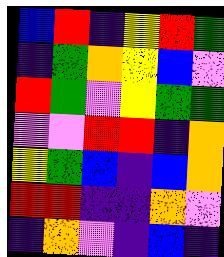[["blue", "red", "indigo", "yellow", "red", "green"], ["indigo", "green", "orange", "yellow", "blue", "violet"], ["red", "green", "violet", "yellow", "green", "green"], ["violet", "violet", "red", "red", "indigo", "orange"], ["yellow", "green", "blue", "indigo", "blue", "orange"], ["red", "red", "indigo", "indigo", "orange", "violet"], ["indigo", "orange", "violet", "indigo", "blue", "indigo"]]